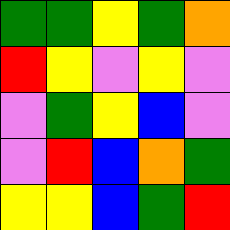[["green", "green", "yellow", "green", "orange"], ["red", "yellow", "violet", "yellow", "violet"], ["violet", "green", "yellow", "blue", "violet"], ["violet", "red", "blue", "orange", "green"], ["yellow", "yellow", "blue", "green", "red"]]